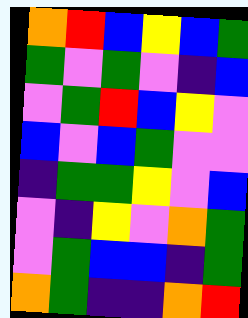[["orange", "red", "blue", "yellow", "blue", "green"], ["green", "violet", "green", "violet", "indigo", "blue"], ["violet", "green", "red", "blue", "yellow", "violet"], ["blue", "violet", "blue", "green", "violet", "violet"], ["indigo", "green", "green", "yellow", "violet", "blue"], ["violet", "indigo", "yellow", "violet", "orange", "green"], ["violet", "green", "blue", "blue", "indigo", "green"], ["orange", "green", "indigo", "indigo", "orange", "red"]]